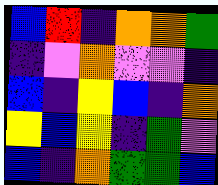[["blue", "red", "indigo", "orange", "orange", "green"], ["indigo", "violet", "orange", "violet", "violet", "indigo"], ["blue", "indigo", "yellow", "blue", "indigo", "orange"], ["yellow", "blue", "yellow", "indigo", "green", "violet"], ["blue", "indigo", "orange", "green", "green", "blue"]]